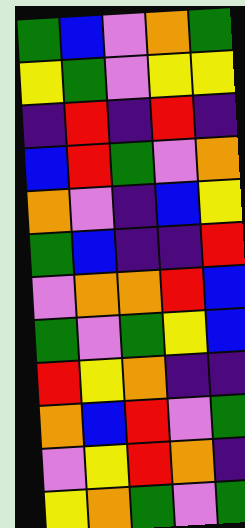[["green", "blue", "violet", "orange", "green"], ["yellow", "green", "violet", "yellow", "yellow"], ["indigo", "red", "indigo", "red", "indigo"], ["blue", "red", "green", "violet", "orange"], ["orange", "violet", "indigo", "blue", "yellow"], ["green", "blue", "indigo", "indigo", "red"], ["violet", "orange", "orange", "red", "blue"], ["green", "violet", "green", "yellow", "blue"], ["red", "yellow", "orange", "indigo", "indigo"], ["orange", "blue", "red", "violet", "green"], ["violet", "yellow", "red", "orange", "indigo"], ["yellow", "orange", "green", "violet", "green"]]